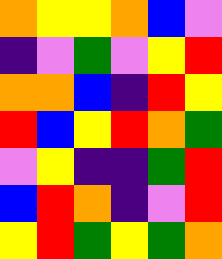[["orange", "yellow", "yellow", "orange", "blue", "violet"], ["indigo", "violet", "green", "violet", "yellow", "red"], ["orange", "orange", "blue", "indigo", "red", "yellow"], ["red", "blue", "yellow", "red", "orange", "green"], ["violet", "yellow", "indigo", "indigo", "green", "red"], ["blue", "red", "orange", "indigo", "violet", "red"], ["yellow", "red", "green", "yellow", "green", "orange"]]